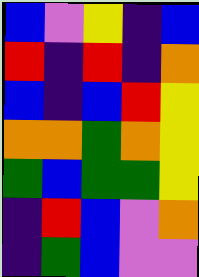[["blue", "violet", "yellow", "indigo", "blue"], ["red", "indigo", "red", "indigo", "orange"], ["blue", "indigo", "blue", "red", "yellow"], ["orange", "orange", "green", "orange", "yellow"], ["green", "blue", "green", "green", "yellow"], ["indigo", "red", "blue", "violet", "orange"], ["indigo", "green", "blue", "violet", "violet"]]